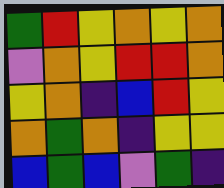[["green", "red", "yellow", "orange", "yellow", "orange"], ["violet", "orange", "yellow", "red", "red", "orange"], ["yellow", "orange", "indigo", "blue", "red", "yellow"], ["orange", "green", "orange", "indigo", "yellow", "yellow"], ["blue", "green", "blue", "violet", "green", "indigo"]]